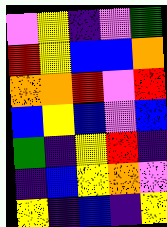[["violet", "yellow", "indigo", "violet", "green"], ["red", "yellow", "blue", "blue", "orange"], ["orange", "orange", "red", "violet", "red"], ["blue", "yellow", "blue", "violet", "blue"], ["green", "indigo", "yellow", "red", "indigo"], ["indigo", "blue", "yellow", "orange", "violet"], ["yellow", "indigo", "blue", "indigo", "yellow"]]